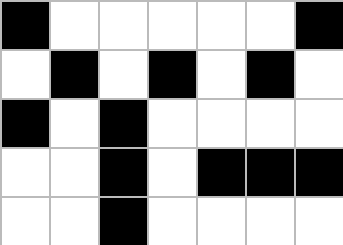[["black", "white", "white", "white", "white", "white", "black"], ["white", "black", "white", "black", "white", "black", "white"], ["black", "white", "black", "white", "white", "white", "white"], ["white", "white", "black", "white", "black", "black", "black"], ["white", "white", "black", "white", "white", "white", "white"]]